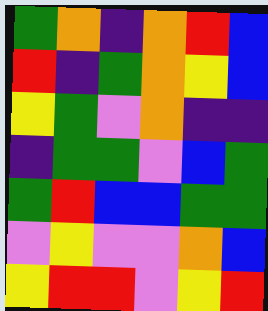[["green", "orange", "indigo", "orange", "red", "blue"], ["red", "indigo", "green", "orange", "yellow", "blue"], ["yellow", "green", "violet", "orange", "indigo", "indigo"], ["indigo", "green", "green", "violet", "blue", "green"], ["green", "red", "blue", "blue", "green", "green"], ["violet", "yellow", "violet", "violet", "orange", "blue"], ["yellow", "red", "red", "violet", "yellow", "red"]]